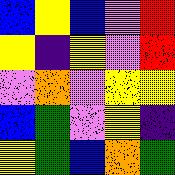[["blue", "yellow", "blue", "violet", "red"], ["yellow", "indigo", "yellow", "violet", "red"], ["violet", "orange", "violet", "yellow", "yellow"], ["blue", "green", "violet", "yellow", "indigo"], ["yellow", "green", "blue", "orange", "green"]]